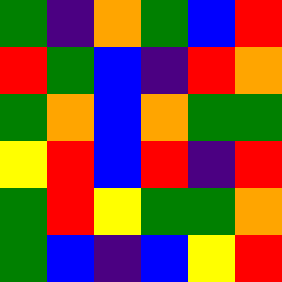[["green", "indigo", "orange", "green", "blue", "red"], ["red", "green", "blue", "indigo", "red", "orange"], ["green", "orange", "blue", "orange", "green", "green"], ["yellow", "red", "blue", "red", "indigo", "red"], ["green", "red", "yellow", "green", "green", "orange"], ["green", "blue", "indigo", "blue", "yellow", "red"]]